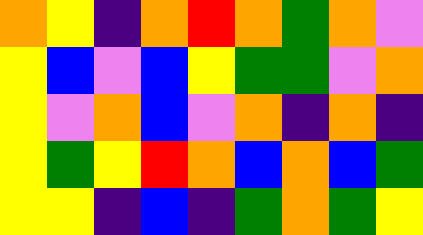[["orange", "yellow", "indigo", "orange", "red", "orange", "green", "orange", "violet"], ["yellow", "blue", "violet", "blue", "yellow", "green", "green", "violet", "orange"], ["yellow", "violet", "orange", "blue", "violet", "orange", "indigo", "orange", "indigo"], ["yellow", "green", "yellow", "red", "orange", "blue", "orange", "blue", "green"], ["yellow", "yellow", "indigo", "blue", "indigo", "green", "orange", "green", "yellow"]]